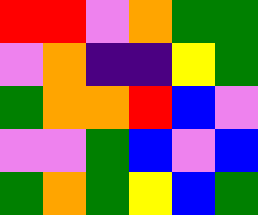[["red", "red", "violet", "orange", "green", "green"], ["violet", "orange", "indigo", "indigo", "yellow", "green"], ["green", "orange", "orange", "red", "blue", "violet"], ["violet", "violet", "green", "blue", "violet", "blue"], ["green", "orange", "green", "yellow", "blue", "green"]]